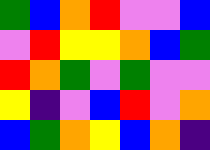[["green", "blue", "orange", "red", "violet", "violet", "blue"], ["violet", "red", "yellow", "yellow", "orange", "blue", "green"], ["red", "orange", "green", "violet", "green", "violet", "violet"], ["yellow", "indigo", "violet", "blue", "red", "violet", "orange"], ["blue", "green", "orange", "yellow", "blue", "orange", "indigo"]]